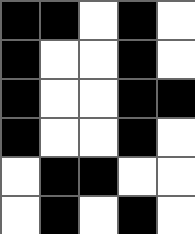[["black", "black", "white", "black", "white"], ["black", "white", "white", "black", "white"], ["black", "white", "white", "black", "black"], ["black", "white", "white", "black", "white"], ["white", "black", "black", "white", "white"], ["white", "black", "white", "black", "white"]]